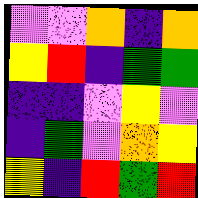[["violet", "violet", "orange", "indigo", "orange"], ["yellow", "red", "indigo", "green", "green"], ["indigo", "indigo", "violet", "yellow", "violet"], ["indigo", "green", "violet", "orange", "yellow"], ["yellow", "indigo", "red", "green", "red"]]